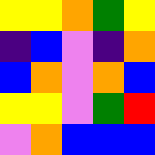[["yellow", "yellow", "orange", "green", "yellow"], ["indigo", "blue", "violet", "indigo", "orange"], ["blue", "orange", "violet", "orange", "blue"], ["yellow", "yellow", "violet", "green", "red"], ["violet", "orange", "blue", "blue", "blue"]]